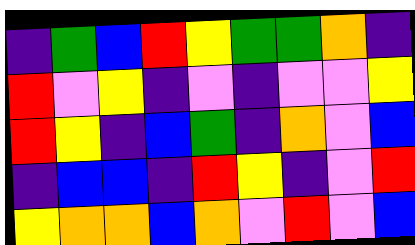[["indigo", "green", "blue", "red", "yellow", "green", "green", "orange", "indigo"], ["red", "violet", "yellow", "indigo", "violet", "indigo", "violet", "violet", "yellow"], ["red", "yellow", "indigo", "blue", "green", "indigo", "orange", "violet", "blue"], ["indigo", "blue", "blue", "indigo", "red", "yellow", "indigo", "violet", "red"], ["yellow", "orange", "orange", "blue", "orange", "violet", "red", "violet", "blue"]]